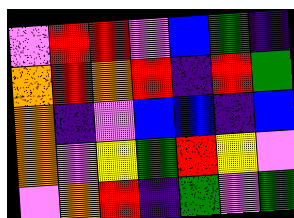[["violet", "red", "red", "violet", "blue", "green", "indigo"], ["orange", "red", "orange", "red", "indigo", "red", "green"], ["orange", "indigo", "violet", "blue", "blue", "indigo", "blue"], ["orange", "violet", "yellow", "green", "red", "yellow", "violet"], ["violet", "orange", "red", "indigo", "green", "violet", "green"]]